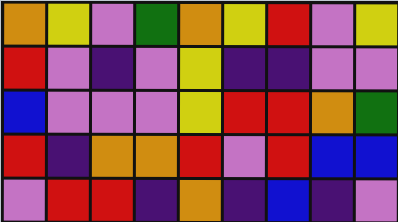[["orange", "yellow", "violet", "green", "orange", "yellow", "red", "violet", "yellow"], ["red", "violet", "indigo", "violet", "yellow", "indigo", "indigo", "violet", "violet"], ["blue", "violet", "violet", "violet", "yellow", "red", "red", "orange", "green"], ["red", "indigo", "orange", "orange", "red", "violet", "red", "blue", "blue"], ["violet", "red", "red", "indigo", "orange", "indigo", "blue", "indigo", "violet"]]